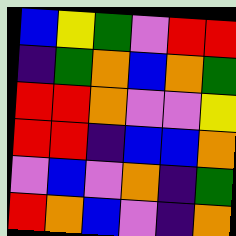[["blue", "yellow", "green", "violet", "red", "red"], ["indigo", "green", "orange", "blue", "orange", "green"], ["red", "red", "orange", "violet", "violet", "yellow"], ["red", "red", "indigo", "blue", "blue", "orange"], ["violet", "blue", "violet", "orange", "indigo", "green"], ["red", "orange", "blue", "violet", "indigo", "orange"]]